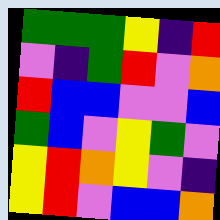[["green", "green", "green", "yellow", "indigo", "red"], ["violet", "indigo", "green", "red", "violet", "orange"], ["red", "blue", "blue", "violet", "violet", "blue"], ["green", "blue", "violet", "yellow", "green", "violet"], ["yellow", "red", "orange", "yellow", "violet", "indigo"], ["yellow", "red", "violet", "blue", "blue", "orange"]]